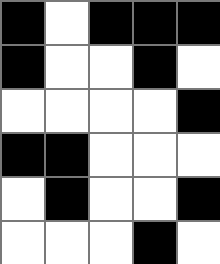[["black", "white", "black", "black", "black"], ["black", "white", "white", "black", "white"], ["white", "white", "white", "white", "black"], ["black", "black", "white", "white", "white"], ["white", "black", "white", "white", "black"], ["white", "white", "white", "black", "white"]]